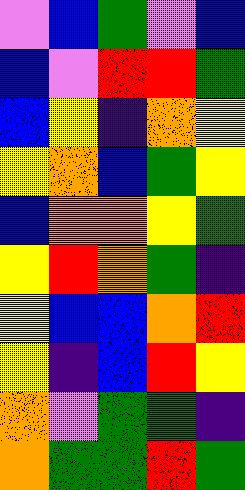[["violet", "blue", "green", "violet", "blue"], ["blue", "violet", "red", "red", "green"], ["blue", "yellow", "indigo", "orange", "yellow"], ["yellow", "orange", "blue", "green", "yellow"], ["blue", "orange", "orange", "yellow", "green"], ["yellow", "red", "orange", "green", "indigo"], ["yellow", "blue", "blue", "orange", "red"], ["yellow", "indigo", "blue", "red", "yellow"], ["orange", "violet", "green", "green", "indigo"], ["orange", "green", "green", "red", "green"]]